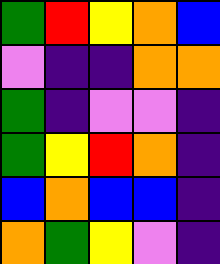[["green", "red", "yellow", "orange", "blue"], ["violet", "indigo", "indigo", "orange", "orange"], ["green", "indigo", "violet", "violet", "indigo"], ["green", "yellow", "red", "orange", "indigo"], ["blue", "orange", "blue", "blue", "indigo"], ["orange", "green", "yellow", "violet", "indigo"]]